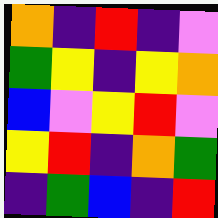[["orange", "indigo", "red", "indigo", "violet"], ["green", "yellow", "indigo", "yellow", "orange"], ["blue", "violet", "yellow", "red", "violet"], ["yellow", "red", "indigo", "orange", "green"], ["indigo", "green", "blue", "indigo", "red"]]